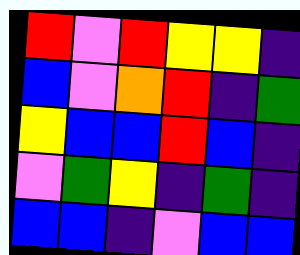[["red", "violet", "red", "yellow", "yellow", "indigo"], ["blue", "violet", "orange", "red", "indigo", "green"], ["yellow", "blue", "blue", "red", "blue", "indigo"], ["violet", "green", "yellow", "indigo", "green", "indigo"], ["blue", "blue", "indigo", "violet", "blue", "blue"]]